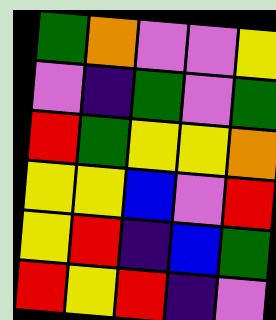[["green", "orange", "violet", "violet", "yellow"], ["violet", "indigo", "green", "violet", "green"], ["red", "green", "yellow", "yellow", "orange"], ["yellow", "yellow", "blue", "violet", "red"], ["yellow", "red", "indigo", "blue", "green"], ["red", "yellow", "red", "indigo", "violet"]]